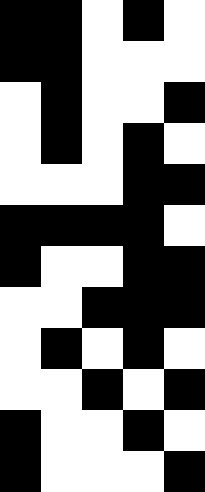[["black", "black", "white", "black", "white"], ["black", "black", "white", "white", "white"], ["white", "black", "white", "white", "black"], ["white", "black", "white", "black", "white"], ["white", "white", "white", "black", "black"], ["black", "black", "black", "black", "white"], ["black", "white", "white", "black", "black"], ["white", "white", "black", "black", "black"], ["white", "black", "white", "black", "white"], ["white", "white", "black", "white", "black"], ["black", "white", "white", "black", "white"], ["black", "white", "white", "white", "black"]]